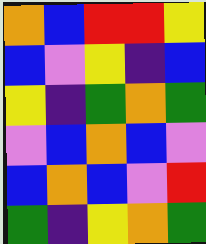[["orange", "blue", "red", "red", "yellow"], ["blue", "violet", "yellow", "indigo", "blue"], ["yellow", "indigo", "green", "orange", "green"], ["violet", "blue", "orange", "blue", "violet"], ["blue", "orange", "blue", "violet", "red"], ["green", "indigo", "yellow", "orange", "green"]]